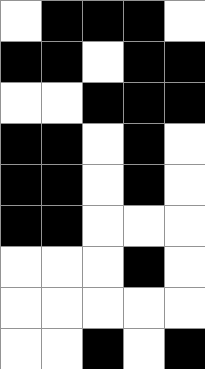[["white", "black", "black", "black", "white"], ["black", "black", "white", "black", "black"], ["white", "white", "black", "black", "black"], ["black", "black", "white", "black", "white"], ["black", "black", "white", "black", "white"], ["black", "black", "white", "white", "white"], ["white", "white", "white", "black", "white"], ["white", "white", "white", "white", "white"], ["white", "white", "black", "white", "black"]]